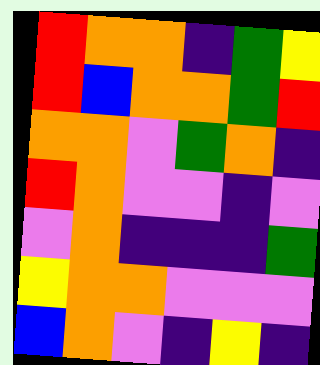[["red", "orange", "orange", "indigo", "green", "yellow"], ["red", "blue", "orange", "orange", "green", "red"], ["orange", "orange", "violet", "green", "orange", "indigo"], ["red", "orange", "violet", "violet", "indigo", "violet"], ["violet", "orange", "indigo", "indigo", "indigo", "green"], ["yellow", "orange", "orange", "violet", "violet", "violet"], ["blue", "orange", "violet", "indigo", "yellow", "indigo"]]